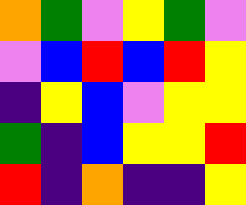[["orange", "green", "violet", "yellow", "green", "violet"], ["violet", "blue", "red", "blue", "red", "yellow"], ["indigo", "yellow", "blue", "violet", "yellow", "yellow"], ["green", "indigo", "blue", "yellow", "yellow", "red"], ["red", "indigo", "orange", "indigo", "indigo", "yellow"]]